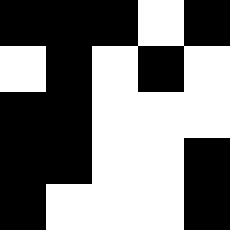[["black", "black", "black", "white", "black"], ["white", "black", "white", "black", "white"], ["black", "black", "white", "white", "white"], ["black", "black", "white", "white", "black"], ["black", "white", "white", "white", "black"]]